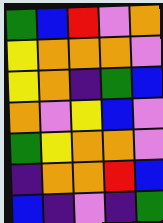[["green", "blue", "red", "violet", "orange"], ["yellow", "orange", "orange", "orange", "violet"], ["yellow", "orange", "indigo", "green", "blue"], ["orange", "violet", "yellow", "blue", "violet"], ["green", "yellow", "orange", "orange", "violet"], ["indigo", "orange", "orange", "red", "blue"], ["blue", "indigo", "violet", "indigo", "green"]]